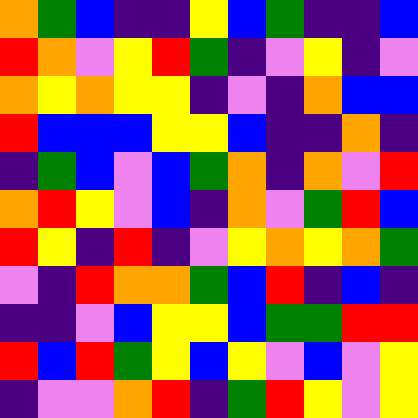[["orange", "green", "blue", "indigo", "indigo", "yellow", "blue", "green", "indigo", "indigo", "blue"], ["red", "orange", "violet", "yellow", "red", "green", "indigo", "violet", "yellow", "indigo", "violet"], ["orange", "yellow", "orange", "yellow", "yellow", "indigo", "violet", "indigo", "orange", "blue", "blue"], ["red", "blue", "blue", "blue", "yellow", "yellow", "blue", "indigo", "indigo", "orange", "indigo"], ["indigo", "green", "blue", "violet", "blue", "green", "orange", "indigo", "orange", "violet", "red"], ["orange", "red", "yellow", "violet", "blue", "indigo", "orange", "violet", "green", "red", "blue"], ["red", "yellow", "indigo", "red", "indigo", "violet", "yellow", "orange", "yellow", "orange", "green"], ["violet", "indigo", "red", "orange", "orange", "green", "blue", "red", "indigo", "blue", "indigo"], ["indigo", "indigo", "violet", "blue", "yellow", "yellow", "blue", "green", "green", "red", "red"], ["red", "blue", "red", "green", "yellow", "blue", "yellow", "violet", "blue", "violet", "yellow"], ["indigo", "violet", "violet", "orange", "red", "indigo", "green", "red", "yellow", "violet", "yellow"]]